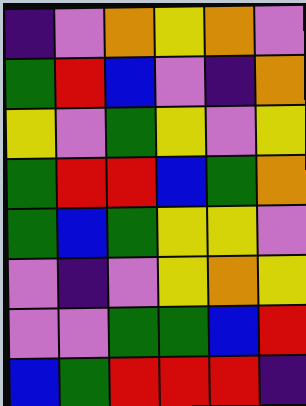[["indigo", "violet", "orange", "yellow", "orange", "violet"], ["green", "red", "blue", "violet", "indigo", "orange"], ["yellow", "violet", "green", "yellow", "violet", "yellow"], ["green", "red", "red", "blue", "green", "orange"], ["green", "blue", "green", "yellow", "yellow", "violet"], ["violet", "indigo", "violet", "yellow", "orange", "yellow"], ["violet", "violet", "green", "green", "blue", "red"], ["blue", "green", "red", "red", "red", "indigo"]]